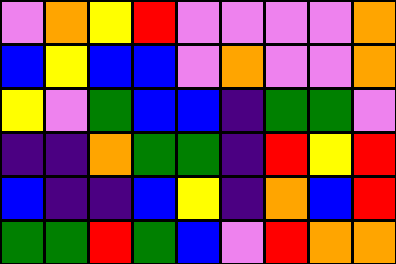[["violet", "orange", "yellow", "red", "violet", "violet", "violet", "violet", "orange"], ["blue", "yellow", "blue", "blue", "violet", "orange", "violet", "violet", "orange"], ["yellow", "violet", "green", "blue", "blue", "indigo", "green", "green", "violet"], ["indigo", "indigo", "orange", "green", "green", "indigo", "red", "yellow", "red"], ["blue", "indigo", "indigo", "blue", "yellow", "indigo", "orange", "blue", "red"], ["green", "green", "red", "green", "blue", "violet", "red", "orange", "orange"]]